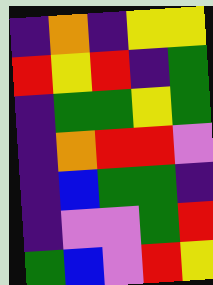[["indigo", "orange", "indigo", "yellow", "yellow"], ["red", "yellow", "red", "indigo", "green"], ["indigo", "green", "green", "yellow", "green"], ["indigo", "orange", "red", "red", "violet"], ["indigo", "blue", "green", "green", "indigo"], ["indigo", "violet", "violet", "green", "red"], ["green", "blue", "violet", "red", "yellow"]]